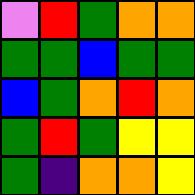[["violet", "red", "green", "orange", "orange"], ["green", "green", "blue", "green", "green"], ["blue", "green", "orange", "red", "orange"], ["green", "red", "green", "yellow", "yellow"], ["green", "indigo", "orange", "orange", "yellow"]]